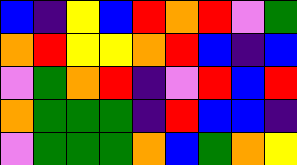[["blue", "indigo", "yellow", "blue", "red", "orange", "red", "violet", "green"], ["orange", "red", "yellow", "yellow", "orange", "red", "blue", "indigo", "blue"], ["violet", "green", "orange", "red", "indigo", "violet", "red", "blue", "red"], ["orange", "green", "green", "green", "indigo", "red", "blue", "blue", "indigo"], ["violet", "green", "green", "green", "orange", "blue", "green", "orange", "yellow"]]